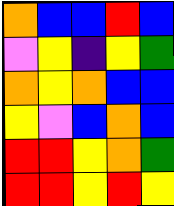[["orange", "blue", "blue", "red", "blue"], ["violet", "yellow", "indigo", "yellow", "green"], ["orange", "yellow", "orange", "blue", "blue"], ["yellow", "violet", "blue", "orange", "blue"], ["red", "red", "yellow", "orange", "green"], ["red", "red", "yellow", "red", "yellow"]]